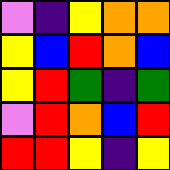[["violet", "indigo", "yellow", "orange", "orange"], ["yellow", "blue", "red", "orange", "blue"], ["yellow", "red", "green", "indigo", "green"], ["violet", "red", "orange", "blue", "red"], ["red", "red", "yellow", "indigo", "yellow"]]